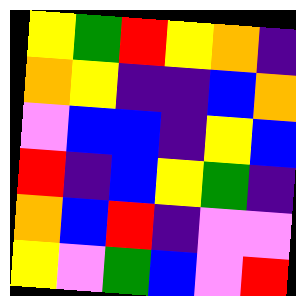[["yellow", "green", "red", "yellow", "orange", "indigo"], ["orange", "yellow", "indigo", "indigo", "blue", "orange"], ["violet", "blue", "blue", "indigo", "yellow", "blue"], ["red", "indigo", "blue", "yellow", "green", "indigo"], ["orange", "blue", "red", "indigo", "violet", "violet"], ["yellow", "violet", "green", "blue", "violet", "red"]]